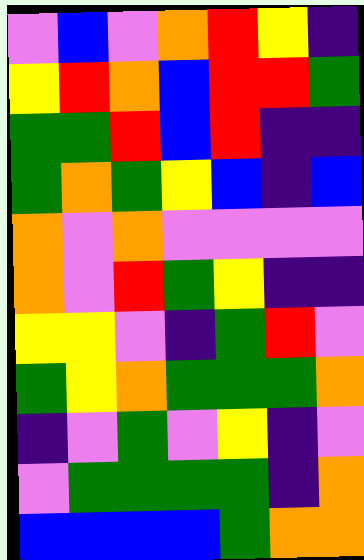[["violet", "blue", "violet", "orange", "red", "yellow", "indigo"], ["yellow", "red", "orange", "blue", "red", "red", "green"], ["green", "green", "red", "blue", "red", "indigo", "indigo"], ["green", "orange", "green", "yellow", "blue", "indigo", "blue"], ["orange", "violet", "orange", "violet", "violet", "violet", "violet"], ["orange", "violet", "red", "green", "yellow", "indigo", "indigo"], ["yellow", "yellow", "violet", "indigo", "green", "red", "violet"], ["green", "yellow", "orange", "green", "green", "green", "orange"], ["indigo", "violet", "green", "violet", "yellow", "indigo", "violet"], ["violet", "green", "green", "green", "green", "indigo", "orange"], ["blue", "blue", "blue", "blue", "green", "orange", "orange"]]